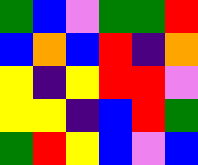[["green", "blue", "violet", "green", "green", "red"], ["blue", "orange", "blue", "red", "indigo", "orange"], ["yellow", "indigo", "yellow", "red", "red", "violet"], ["yellow", "yellow", "indigo", "blue", "red", "green"], ["green", "red", "yellow", "blue", "violet", "blue"]]